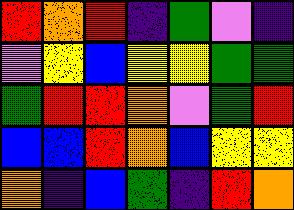[["red", "orange", "red", "indigo", "green", "violet", "indigo"], ["violet", "yellow", "blue", "yellow", "yellow", "green", "green"], ["green", "red", "red", "orange", "violet", "green", "red"], ["blue", "blue", "red", "orange", "blue", "yellow", "yellow"], ["orange", "indigo", "blue", "green", "indigo", "red", "orange"]]